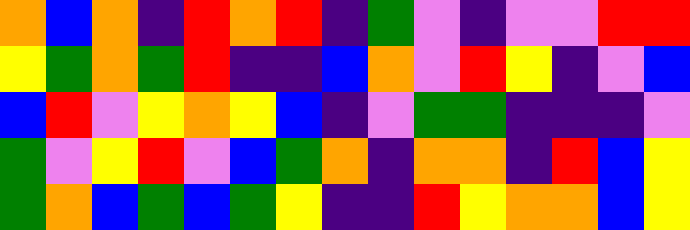[["orange", "blue", "orange", "indigo", "red", "orange", "red", "indigo", "green", "violet", "indigo", "violet", "violet", "red", "red"], ["yellow", "green", "orange", "green", "red", "indigo", "indigo", "blue", "orange", "violet", "red", "yellow", "indigo", "violet", "blue"], ["blue", "red", "violet", "yellow", "orange", "yellow", "blue", "indigo", "violet", "green", "green", "indigo", "indigo", "indigo", "violet"], ["green", "violet", "yellow", "red", "violet", "blue", "green", "orange", "indigo", "orange", "orange", "indigo", "red", "blue", "yellow"], ["green", "orange", "blue", "green", "blue", "green", "yellow", "indigo", "indigo", "red", "yellow", "orange", "orange", "blue", "yellow"]]